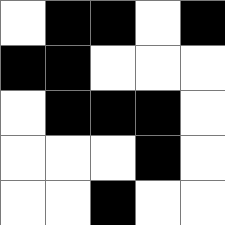[["white", "black", "black", "white", "black"], ["black", "black", "white", "white", "white"], ["white", "black", "black", "black", "white"], ["white", "white", "white", "black", "white"], ["white", "white", "black", "white", "white"]]